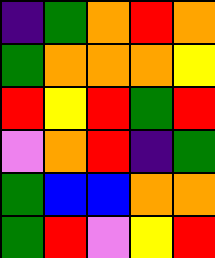[["indigo", "green", "orange", "red", "orange"], ["green", "orange", "orange", "orange", "yellow"], ["red", "yellow", "red", "green", "red"], ["violet", "orange", "red", "indigo", "green"], ["green", "blue", "blue", "orange", "orange"], ["green", "red", "violet", "yellow", "red"]]